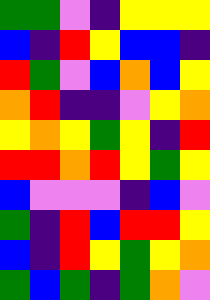[["green", "green", "violet", "indigo", "yellow", "yellow", "yellow"], ["blue", "indigo", "red", "yellow", "blue", "blue", "indigo"], ["red", "green", "violet", "blue", "orange", "blue", "yellow"], ["orange", "red", "indigo", "indigo", "violet", "yellow", "orange"], ["yellow", "orange", "yellow", "green", "yellow", "indigo", "red"], ["red", "red", "orange", "red", "yellow", "green", "yellow"], ["blue", "violet", "violet", "violet", "indigo", "blue", "violet"], ["green", "indigo", "red", "blue", "red", "red", "yellow"], ["blue", "indigo", "red", "yellow", "green", "yellow", "orange"], ["green", "blue", "green", "indigo", "green", "orange", "violet"]]